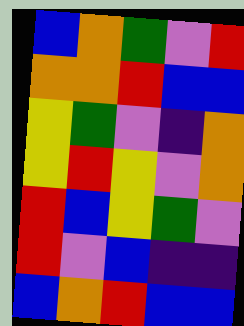[["blue", "orange", "green", "violet", "red"], ["orange", "orange", "red", "blue", "blue"], ["yellow", "green", "violet", "indigo", "orange"], ["yellow", "red", "yellow", "violet", "orange"], ["red", "blue", "yellow", "green", "violet"], ["red", "violet", "blue", "indigo", "indigo"], ["blue", "orange", "red", "blue", "blue"]]